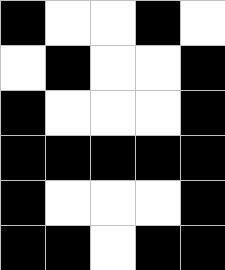[["black", "white", "white", "black", "white"], ["white", "black", "white", "white", "black"], ["black", "white", "white", "white", "black"], ["black", "black", "black", "black", "black"], ["black", "white", "white", "white", "black"], ["black", "black", "white", "black", "black"]]